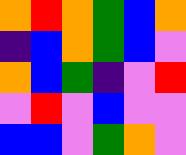[["orange", "red", "orange", "green", "blue", "orange"], ["indigo", "blue", "orange", "green", "blue", "violet"], ["orange", "blue", "green", "indigo", "violet", "red"], ["violet", "red", "violet", "blue", "violet", "violet"], ["blue", "blue", "violet", "green", "orange", "violet"]]